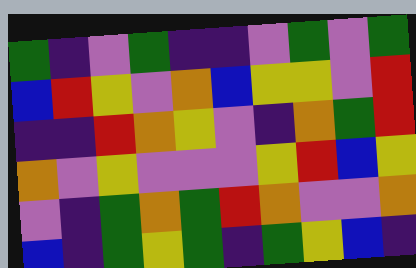[["green", "indigo", "violet", "green", "indigo", "indigo", "violet", "green", "violet", "green"], ["blue", "red", "yellow", "violet", "orange", "blue", "yellow", "yellow", "violet", "red"], ["indigo", "indigo", "red", "orange", "yellow", "violet", "indigo", "orange", "green", "red"], ["orange", "violet", "yellow", "violet", "violet", "violet", "yellow", "red", "blue", "yellow"], ["violet", "indigo", "green", "orange", "green", "red", "orange", "violet", "violet", "orange"], ["blue", "indigo", "green", "yellow", "green", "indigo", "green", "yellow", "blue", "indigo"]]